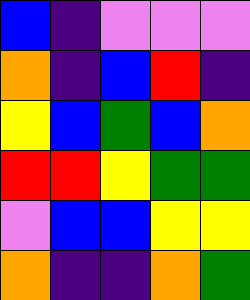[["blue", "indigo", "violet", "violet", "violet"], ["orange", "indigo", "blue", "red", "indigo"], ["yellow", "blue", "green", "blue", "orange"], ["red", "red", "yellow", "green", "green"], ["violet", "blue", "blue", "yellow", "yellow"], ["orange", "indigo", "indigo", "orange", "green"]]